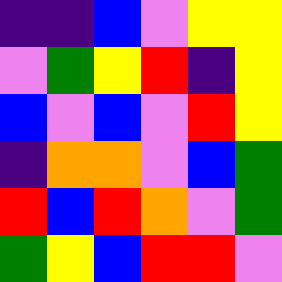[["indigo", "indigo", "blue", "violet", "yellow", "yellow"], ["violet", "green", "yellow", "red", "indigo", "yellow"], ["blue", "violet", "blue", "violet", "red", "yellow"], ["indigo", "orange", "orange", "violet", "blue", "green"], ["red", "blue", "red", "orange", "violet", "green"], ["green", "yellow", "blue", "red", "red", "violet"]]